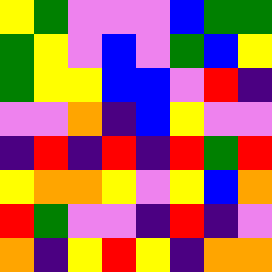[["yellow", "green", "violet", "violet", "violet", "blue", "green", "green"], ["green", "yellow", "violet", "blue", "violet", "green", "blue", "yellow"], ["green", "yellow", "yellow", "blue", "blue", "violet", "red", "indigo"], ["violet", "violet", "orange", "indigo", "blue", "yellow", "violet", "violet"], ["indigo", "red", "indigo", "red", "indigo", "red", "green", "red"], ["yellow", "orange", "orange", "yellow", "violet", "yellow", "blue", "orange"], ["red", "green", "violet", "violet", "indigo", "red", "indigo", "violet"], ["orange", "indigo", "yellow", "red", "yellow", "indigo", "orange", "orange"]]